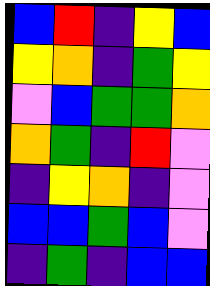[["blue", "red", "indigo", "yellow", "blue"], ["yellow", "orange", "indigo", "green", "yellow"], ["violet", "blue", "green", "green", "orange"], ["orange", "green", "indigo", "red", "violet"], ["indigo", "yellow", "orange", "indigo", "violet"], ["blue", "blue", "green", "blue", "violet"], ["indigo", "green", "indigo", "blue", "blue"]]